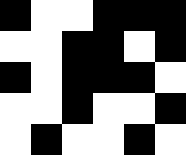[["black", "white", "white", "black", "black", "black"], ["white", "white", "black", "black", "white", "black"], ["black", "white", "black", "black", "black", "white"], ["white", "white", "black", "white", "white", "black"], ["white", "black", "white", "white", "black", "white"]]